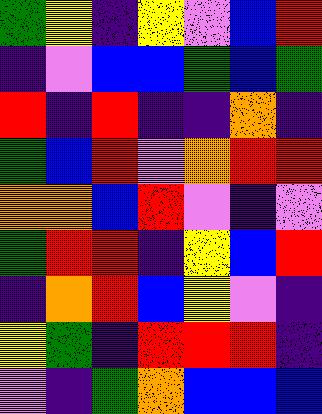[["green", "yellow", "indigo", "yellow", "violet", "blue", "red"], ["indigo", "violet", "blue", "blue", "green", "blue", "green"], ["red", "indigo", "red", "indigo", "indigo", "orange", "indigo"], ["green", "blue", "red", "violet", "orange", "red", "red"], ["orange", "orange", "blue", "red", "violet", "indigo", "violet"], ["green", "red", "red", "indigo", "yellow", "blue", "red"], ["indigo", "orange", "red", "blue", "yellow", "violet", "indigo"], ["yellow", "green", "indigo", "red", "red", "red", "indigo"], ["violet", "indigo", "green", "orange", "blue", "blue", "blue"]]